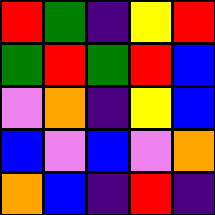[["red", "green", "indigo", "yellow", "red"], ["green", "red", "green", "red", "blue"], ["violet", "orange", "indigo", "yellow", "blue"], ["blue", "violet", "blue", "violet", "orange"], ["orange", "blue", "indigo", "red", "indigo"]]